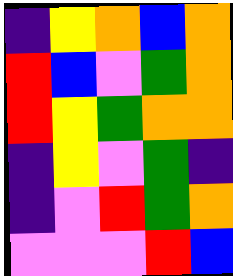[["indigo", "yellow", "orange", "blue", "orange"], ["red", "blue", "violet", "green", "orange"], ["red", "yellow", "green", "orange", "orange"], ["indigo", "yellow", "violet", "green", "indigo"], ["indigo", "violet", "red", "green", "orange"], ["violet", "violet", "violet", "red", "blue"]]